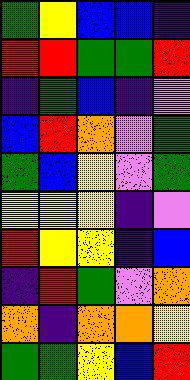[["green", "yellow", "blue", "blue", "indigo"], ["red", "red", "green", "green", "red"], ["indigo", "green", "blue", "indigo", "violet"], ["blue", "red", "orange", "violet", "green"], ["green", "blue", "yellow", "violet", "green"], ["yellow", "yellow", "yellow", "indigo", "violet"], ["red", "yellow", "yellow", "indigo", "blue"], ["indigo", "red", "green", "violet", "orange"], ["orange", "indigo", "orange", "orange", "yellow"], ["green", "green", "yellow", "blue", "red"]]